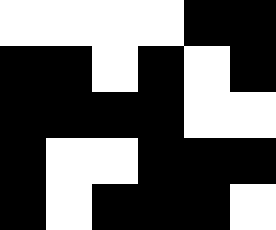[["white", "white", "white", "white", "black", "black"], ["black", "black", "white", "black", "white", "black"], ["black", "black", "black", "black", "white", "white"], ["black", "white", "white", "black", "black", "black"], ["black", "white", "black", "black", "black", "white"]]